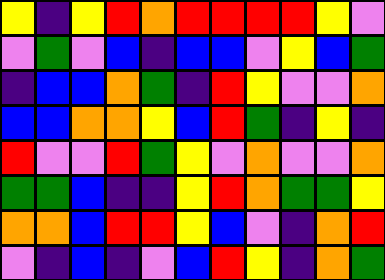[["yellow", "indigo", "yellow", "red", "orange", "red", "red", "red", "red", "yellow", "violet"], ["violet", "green", "violet", "blue", "indigo", "blue", "blue", "violet", "yellow", "blue", "green"], ["indigo", "blue", "blue", "orange", "green", "indigo", "red", "yellow", "violet", "violet", "orange"], ["blue", "blue", "orange", "orange", "yellow", "blue", "red", "green", "indigo", "yellow", "indigo"], ["red", "violet", "violet", "red", "green", "yellow", "violet", "orange", "violet", "violet", "orange"], ["green", "green", "blue", "indigo", "indigo", "yellow", "red", "orange", "green", "green", "yellow"], ["orange", "orange", "blue", "red", "red", "yellow", "blue", "violet", "indigo", "orange", "red"], ["violet", "indigo", "blue", "indigo", "violet", "blue", "red", "yellow", "indigo", "orange", "green"]]